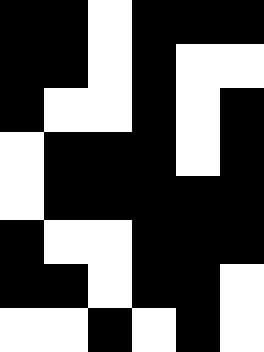[["black", "black", "white", "black", "black", "black"], ["black", "black", "white", "black", "white", "white"], ["black", "white", "white", "black", "white", "black"], ["white", "black", "black", "black", "white", "black"], ["white", "black", "black", "black", "black", "black"], ["black", "white", "white", "black", "black", "black"], ["black", "black", "white", "black", "black", "white"], ["white", "white", "black", "white", "black", "white"]]